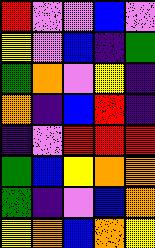[["red", "violet", "violet", "blue", "violet"], ["yellow", "violet", "blue", "indigo", "green"], ["green", "orange", "violet", "yellow", "indigo"], ["orange", "indigo", "blue", "red", "indigo"], ["indigo", "violet", "red", "red", "red"], ["green", "blue", "yellow", "orange", "orange"], ["green", "indigo", "violet", "blue", "orange"], ["yellow", "orange", "blue", "orange", "yellow"]]